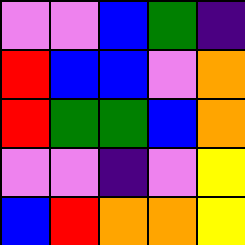[["violet", "violet", "blue", "green", "indigo"], ["red", "blue", "blue", "violet", "orange"], ["red", "green", "green", "blue", "orange"], ["violet", "violet", "indigo", "violet", "yellow"], ["blue", "red", "orange", "orange", "yellow"]]